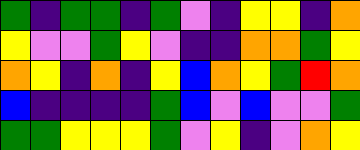[["green", "indigo", "green", "green", "indigo", "green", "violet", "indigo", "yellow", "yellow", "indigo", "orange"], ["yellow", "violet", "violet", "green", "yellow", "violet", "indigo", "indigo", "orange", "orange", "green", "yellow"], ["orange", "yellow", "indigo", "orange", "indigo", "yellow", "blue", "orange", "yellow", "green", "red", "orange"], ["blue", "indigo", "indigo", "indigo", "indigo", "green", "blue", "violet", "blue", "violet", "violet", "green"], ["green", "green", "yellow", "yellow", "yellow", "green", "violet", "yellow", "indigo", "violet", "orange", "yellow"]]